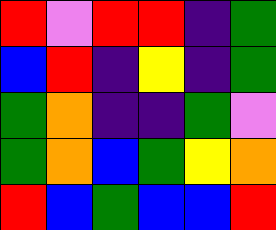[["red", "violet", "red", "red", "indigo", "green"], ["blue", "red", "indigo", "yellow", "indigo", "green"], ["green", "orange", "indigo", "indigo", "green", "violet"], ["green", "orange", "blue", "green", "yellow", "orange"], ["red", "blue", "green", "blue", "blue", "red"]]